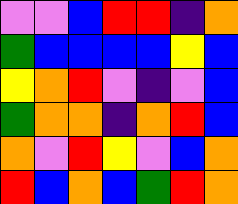[["violet", "violet", "blue", "red", "red", "indigo", "orange"], ["green", "blue", "blue", "blue", "blue", "yellow", "blue"], ["yellow", "orange", "red", "violet", "indigo", "violet", "blue"], ["green", "orange", "orange", "indigo", "orange", "red", "blue"], ["orange", "violet", "red", "yellow", "violet", "blue", "orange"], ["red", "blue", "orange", "blue", "green", "red", "orange"]]